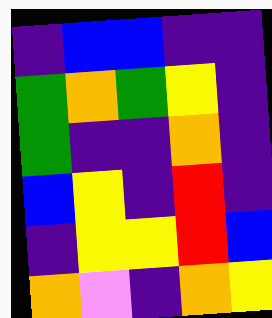[["indigo", "blue", "blue", "indigo", "indigo"], ["green", "orange", "green", "yellow", "indigo"], ["green", "indigo", "indigo", "orange", "indigo"], ["blue", "yellow", "indigo", "red", "indigo"], ["indigo", "yellow", "yellow", "red", "blue"], ["orange", "violet", "indigo", "orange", "yellow"]]